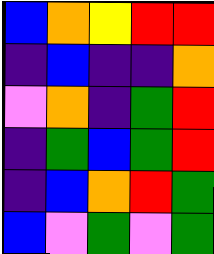[["blue", "orange", "yellow", "red", "red"], ["indigo", "blue", "indigo", "indigo", "orange"], ["violet", "orange", "indigo", "green", "red"], ["indigo", "green", "blue", "green", "red"], ["indigo", "blue", "orange", "red", "green"], ["blue", "violet", "green", "violet", "green"]]